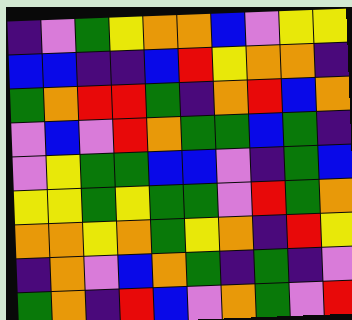[["indigo", "violet", "green", "yellow", "orange", "orange", "blue", "violet", "yellow", "yellow"], ["blue", "blue", "indigo", "indigo", "blue", "red", "yellow", "orange", "orange", "indigo"], ["green", "orange", "red", "red", "green", "indigo", "orange", "red", "blue", "orange"], ["violet", "blue", "violet", "red", "orange", "green", "green", "blue", "green", "indigo"], ["violet", "yellow", "green", "green", "blue", "blue", "violet", "indigo", "green", "blue"], ["yellow", "yellow", "green", "yellow", "green", "green", "violet", "red", "green", "orange"], ["orange", "orange", "yellow", "orange", "green", "yellow", "orange", "indigo", "red", "yellow"], ["indigo", "orange", "violet", "blue", "orange", "green", "indigo", "green", "indigo", "violet"], ["green", "orange", "indigo", "red", "blue", "violet", "orange", "green", "violet", "red"]]